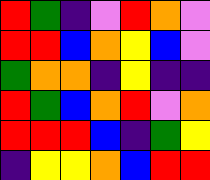[["red", "green", "indigo", "violet", "red", "orange", "violet"], ["red", "red", "blue", "orange", "yellow", "blue", "violet"], ["green", "orange", "orange", "indigo", "yellow", "indigo", "indigo"], ["red", "green", "blue", "orange", "red", "violet", "orange"], ["red", "red", "red", "blue", "indigo", "green", "yellow"], ["indigo", "yellow", "yellow", "orange", "blue", "red", "red"]]